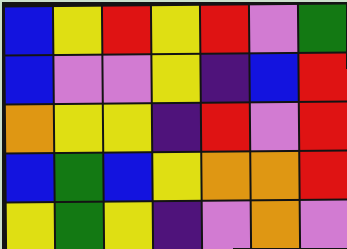[["blue", "yellow", "red", "yellow", "red", "violet", "green"], ["blue", "violet", "violet", "yellow", "indigo", "blue", "red"], ["orange", "yellow", "yellow", "indigo", "red", "violet", "red"], ["blue", "green", "blue", "yellow", "orange", "orange", "red"], ["yellow", "green", "yellow", "indigo", "violet", "orange", "violet"]]